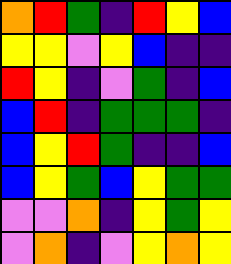[["orange", "red", "green", "indigo", "red", "yellow", "blue"], ["yellow", "yellow", "violet", "yellow", "blue", "indigo", "indigo"], ["red", "yellow", "indigo", "violet", "green", "indigo", "blue"], ["blue", "red", "indigo", "green", "green", "green", "indigo"], ["blue", "yellow", "red", "green", "indigo", "indigo", "blue"], ["blue", "yellow", "green", "blue", "yellow", "green", "green"], ["violet", "violet", "orange", "indigo", "yellow", "green", "yellow"], ["violet", "orange", "indigo", "violet", "yellow", "orange", "yellow"]]